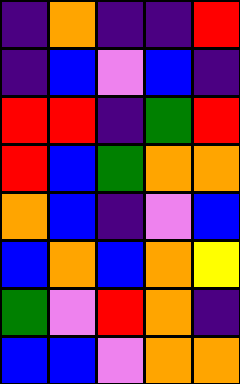[["indigo", "orange", "indigo", "indigo", "red"], ["indigo", "blue", "violet", "blue", "indigo"], ["red", "red", "indigo", "green", "red"], ["red", "blue", "green", "orange", "orange"], ["orange", "blue", "indigo", "violet", "blue"], ["blue", "orange", "blue", "orange", "yellow"], ["green", "violet", "red", "orange", "indigo"], ["blue", "blue", "violet", "orange", "orange"]]